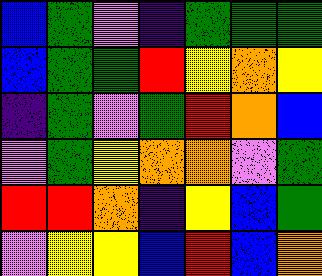[["blue", "green", "violet", "indigo", "green", "green", "green"], ["blue", "green", "green", "red", "yellow", "orange", "yellow"], ["indigo", "green", "violet", "green", "red", "orange", "blue"], ["violet", "green", "yellow", "orange", "orange", "violet", "green"], ["red", "red", "orange", "indigo", "yellow", "blue", "green"], ["violet", "yellow", "yellow", "blue", "red", "blue", "orange"]]